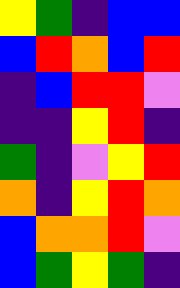[["yellow", "green", "indigo", "blue", "blue"], ["blue", "red", "orange", "blue", "red"], ["indigo", "blue", "red", "red", "violet"], ["indigo", "indigo", "yellow", "red", "indigo"], ["green", "indigo", "violet", "yellow", "red"], ["orange", "indigo", "yellow", "red", "orange"], ["blue", "orange", "orange", "red", "violet"], ["blue", "green", "yellow", "green", "indigo"]]